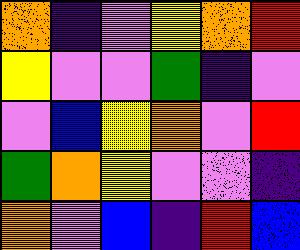[["orange", "indigo", "violet", "yellow", "orange", "red"], ["yellow", "violet", "violet", "green", "indigo", "violet"], ["violet", "blue", "yellow", "orange", "violet", "red"], ["green", "orange", "yellow", "violet", "violet", "indigo"], ["orange", "violet", "blue", "indigo", "red", "blue"]]